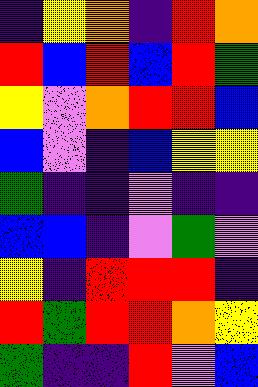[["indigo", "yellow", "orange", "indigo", "red", "orange"], ["red", "blue", "red", "blue", "red", "green"], ["yellow", "violet", "orange", "red", "red", "blue"], ["blue", "violet", "indigo", "blue", "yellow", "yellow"], ["green", "indigo", "indigo", "violet", "indigo", "indigo"], ["blue", "blue", "indigo", "violet", "green", "violet"], ["yellow", "indigo", "red", "red", "red", "indigo"], ["red", "green", "red", "red", "orange", "yellow"], ["green", "indigo", "indigo", "red", "violet", "blue"]]